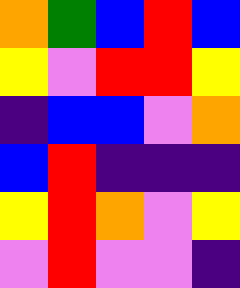[["orange", "green", "blue", "red", "blue"], ["yellow", "violet", "red", "red", "yellow"], ["indigo", "blue", "blue", "violet", "orange"], ["blue", "red", "indigo", "indigo", "indigo"], ["yellow", "red", "orange", "violet", "yellow"], ["violet", "red", "violet", "violet", "indigo"]]